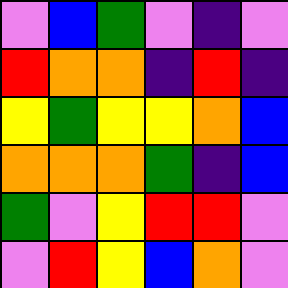[["violet", "blue", "green", "violet", "indigo", "violet"], ["red", "orange", "orange", "indigo", "red", "indigo"], ["yellow", "green", "yellow", "yellow", "orange", "blue"], ["orange", "orange", "orange", "green", "indigo", "blue"], ["green", "violet", "yellow", "red", "red", "violet"], ["violet", "red", "yellow", "blue", "orange", "violet"]]